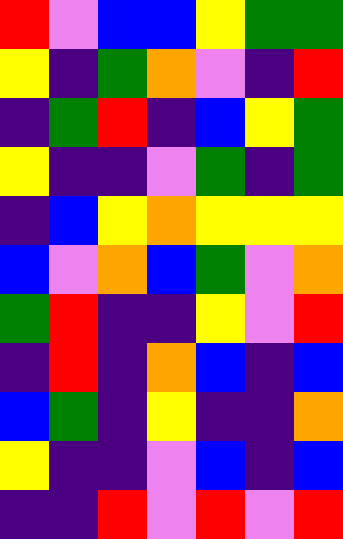[["red", "violet", "blue", "blue", "yellow", "green", "green"], ["yellow", "indigo", "green", "orange", "violet", "indigo", "red"], ["indigo", "green", "red", "indigo", "blue", "yellow", "green"], ["yellow", "indigo", "indigo", "violet", "green", "indigo", "green"], ["indigo", "blue", "yellow", "orange", "yellow", "yellow", "yellow"], ["blue", "violet", "orange", "blue", "green", "violet", "orange"], ["green", "red", "indigo", "indigo", "yellow", "violet", "red"], ["indigo", "red", "indigo", "orange", "blue", "indigo", "blue"], ["blue", "green", "indigo", "yellow", "indigo", "indigo", "orange"], ["yellow", "indigo", "indigo", "violet", "blue", "indigo", "blue"], ["indigo", "indigo", "red", "violet", "red", "violet", "red"]]